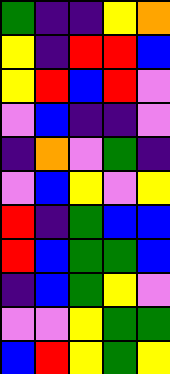[["green", "indigo", "indigo", "yellow", "orange"], ["yellow", "indigo", "red", "red", "blue"], ["yellow", "red", "blue", "red", "violet"], ["violet", "blue", "indigo", "indigo", "violet"], ["indigo", "orange", "violet", "green", "indigo"], ["violet", "blue", "yellow", "violet", "yellow"], ["red", "indigo", "green", "blue", "blue"], ["red", "blue", "green", "green", "blue"], ["indigo", "blue", "green", "yellow", "violet"], ["violet", "violet", "yellow", "green", "green"], ["blue", "red", "yellow", "green", "yellow"]]